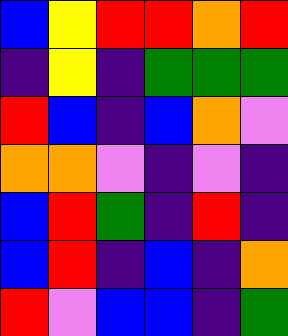[["blue", "yellow", "red", "red", "orange", "red"], ["indigo", "yellow", "indigo", "green", "green", "green"], ["red", "blue", "indigo", "blue", "orange", "violet"], ["orange", "orange", "violet", "indigo", "violet", "indigo"], ["blue", "red", "green", "indigo", "red", "indigo"], ["blue", "red", "indigo", "blue", "indigo", "orange"], ["red", "violet", "blue", "blue", "indigo", "green"]]